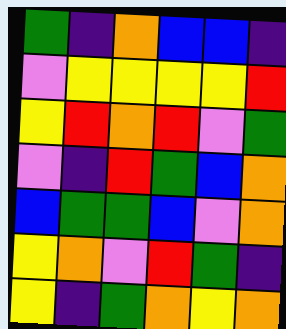[["green", "indigo", "orange", "blue", "blue", "indigo"], ["violet", "yellow", "yellow", "yellow", "yellow", "red"], ["yellow", "red", "orange", "red", "violet", "green"], ["violet", "indigo", "red", "green", "blue", "orange"], ["blue", "green", "green", "blue", "violet", "orange"], ["yellow", "orange", "violet", "red", "green", "indigo"], ["yellow", "indigo", "green", "orange", "yellow", "orange"]]